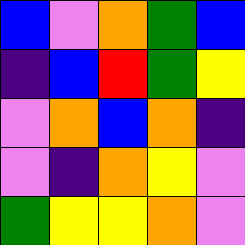[["blue", "violet", "orange", "green", "blue"], ["indigo", "blue", "red", "green", "yellow"], ["violet", "orange", "blue", "orange", "indigo"], ["violet", "indigo", "orange", "yellow", "violet"], ["green", "yellow", "yellow", "orange", "violet"]]